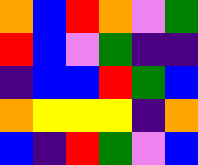[["orange", "blue", "red", "orange", "violet", "green"], ["red", "blue", "violet", "green", "indigo", "indigo"], ["indigo", "blue", "blue", "red", "green", "blue"], ["orange", "yellow", "yellow", "yellow", "indigo", "orange"], ["blue", "indigo", "red", "green", "violet", "blue"]]